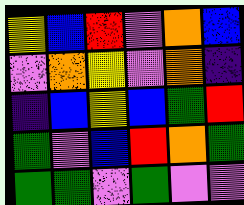[["yellow", "blue", "red", "violet", "orange", "blue"], ["violet", "orange", "yellow", "violet", "orange", "indigo"], ["indigo", "blue", "yellow", "blue", "green", "red"], ["green", "violet", "blue", "red", "orange", "green"], ["green", "green", "violet", "green", "violet", "violet"]]